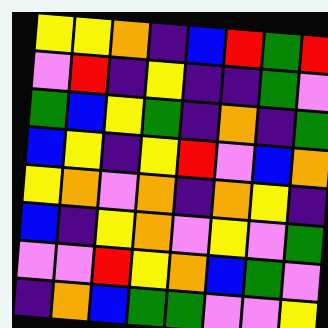[["yellow", "yellow", "orange", "indigo", "blue", "red", "green", "red"], ["violet", "red", "indigo", "yellow", "indigo", "indigo", "green", "violet"], ["green", "blue", "yellow", "green", "indigo", "orange", "indigo", "green"], ["blue", "yellow", "indigo", "yellow", "red", "violet", "blue", "orange"], ["yellow", "orange", "violet", "orange", "indigo", "orange", "yellow", "indigo"], ["blue", "indigo", "yellow", "orange", "violet", "yellow", "violet", "green"], ["violet", "violet", "red", "yellow", "orange", "blue", "green", "violet"], ["indigo", "orange", "blue", "green", "green", "violet", "violet", "yellow"]]